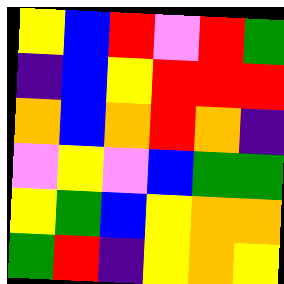[["yellow", "blue", "red", "violet", "red", "green"], ["indigo", "blue", "yellow", "red", "red", "red"], ["orange", "blue", "orange", "red", "orange", "indigo"], ["violet", "yellow", "violet", "blue", "green", "green"], ["yellow", "green", "blue", "yellow", "orange", "orange"], ["green", "red", "indigo", "yellow", "orange", "yellow"]]